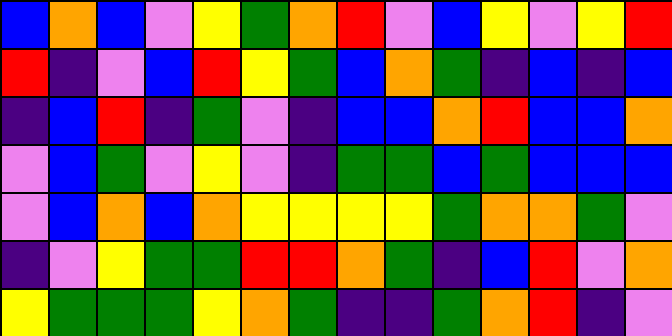[["blue", "orange", "blue", "violet", "yellow", "green", "orange", "red", "violet", "blue", "yellow", "violet", "yellow", "red"], ["red", "indigo", "violet", "blue", "red", "yellow", "green", "blue", "orange", "green", "indigo", "blue", "indigo", "blue"], ["indigo", "blue", "red", "indigo", "green", "violet", "indigo", "blue", "blue", "orange", "red", "blue", "blue", "orange"], ["violet", "blue", "green", "violet", "yellow", "violet", "indigo", "green", "green", "blue", "green", "blue", "blue", "blue"], ["violet", "blue", "orange", "blue", "orange", "yellow", "yellow", "yellow", "yellow", "green", "orange", "orange", "green", "violet"], ["indigo", "violet", "yellow", "green", "green", "red", "red", "orange", "green", "indigo", "blue", "red", "violet", "orange"], ["yellow", "green", "green", "green", "yellow", "orange", "green", "indigo", "indigo", "green", "orange", "red", "indigo", "violet"]]